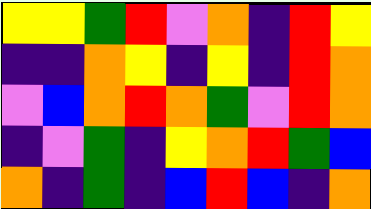[["yellow", "yellow", "green", "red", "violet", "orange", "indigo", "red", "yellow"], ["indigo", "indigo", "orange", "yellow", "indigo", "yellow", "indigo", "red", "orange"], ["violet", "blue", "orange", "red", "orange", "green", "violet", "red", "orange"], ["indigo", "violet", "green", "indigo", "yellow", "orange", "red", "green", "blue"], ["orange", "indigo", "green", "indigo", "blue", "red", "blue", "indigo", "orange"]]